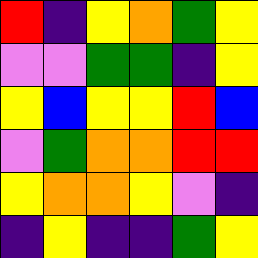[["red", "indigo", "yellow", "orange", "green", "yellow"], ["violet", "violet", "green", "green", "indigo", "yellow"], ["yellow", "blue", "yellow", "yellow", "red", "blue"], ["violet", "green", "orange", "orange", "red", "red"], ["yellow", "orange", "orange", "yellow", "violet", "indigo"], ["indigo", "yellow", "indigo", "indigo", "green", "yellow"]]